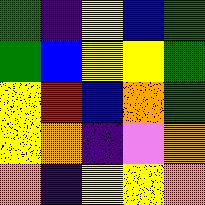[["green", "indigo", "yellow", "blue", "green"], ["green", "blue", "yellow", "yellow", "green"], ["yellow", "red", "blue", "orange", "green"], ["yellow", "orange", "indigo", "violet", "orange"], ["orange", "indigo", "yellow", "yellow", "orange"]]